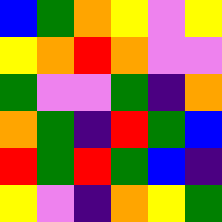[["blue", "green", "orange", "yellow", "violet", "yellow"], ["yellow", "orange", "red", "orange", "violet", "violet"], ["green", "violet", "violet", "green", "indigo", "orange"], ["orange", "green", "indigo", "red", "green", "blue"], ["red", "green", "red", "green", "blue", "indigo"], ["yellow", "violet", "indigo", "orange", "yellow", "green"]]